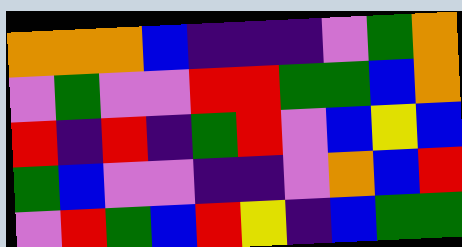[["orange", "orange", "orange", "blue", "indigo", "indigo", "indigo", "violet", "green", "orange"], ["violet", "green", "violet", "violet", "red", "red", "green", "green", "blue", "orange"], ["red", "indigo", "red", "indigo", "green", "red", "violet", "blue", "yellow", "blue"], ["green", "blue", "violet", "violet", "indigo", "indigo", "violet", "orange", "blue", "red"], ["violet", "red", "green", "blue", "red", "yellow", "indigo", "blue", "green", "green"]]